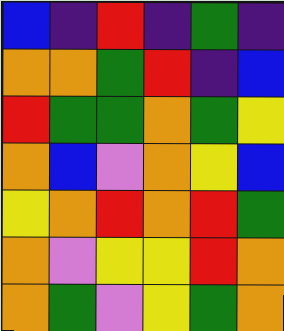[["blue", "indigo", "red", "indigo", "green", "indigo"], ["orange", "orange", "green", "red", "indigo", "blue"], ["red", "green", "green", "orange", "green", "yellow"], ["orange", "blue", "violet", "orange", "yellow", "blue"], ["yellow", "orange", "red", "orange", "red", "green"], ["orange", "violet", "yellow", "yellow", "red", "orange"], ["orange", "green", "violet", "yellow", "green", "orange"]]